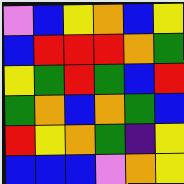[["violet", "blue", "yellow", "orange", "blue", "yellow"], ["blue", "red", "red", "red", "orange", "green"], ["yellow", "green", "red", "green", "blue", "red"], ["green", "orange", "blue", "orange", "green", "blue"], ["red", "yellow", "orange", "green", "indigo", "yellow"], ["blue", "blue", "blue", "violet", "orange", "yellow"]]